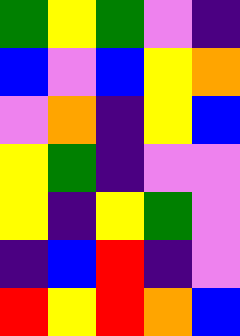[["green", "yellow", "green", "violet", "indigo"], ["blue", "violet", "blue", "yellow", "orange"], ["violet", "orange", "indigo", "yellow", "blue"], ["yellow", "green", "indigo", "violet", "violet"], ["yellow", "indigo", "yellow", "green", "violet"], ["indigo", "blue", "red", "indigo", "violet"], ["red", "yellow", "red", "orange", "blue"]]